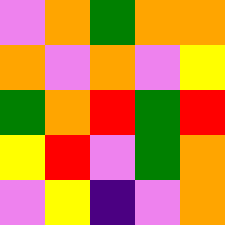[["violet", "orange", "green", "orange", "orange"], ["orange", "violet", "orange", "violet", "yellow"], ["green", "orange", "red", "green", "red"], ["yellow", "red", "violet", "green", "orange"], ["violet", "yellow", "indigo", "violet", "orange"]]